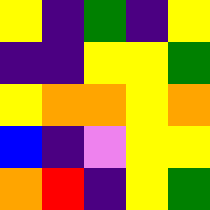[["yellow", "indigo", "green", "indigo", "yellow"], ["indigo", "indigo", "yellow", "yellow", "green"], ["yellow", "orange", "orange", "yellow", "orange"], ["blue", "indigo", "violet", "yellow", "yellow"], ["orange", "red", "indigo", "yellow", "green"]]